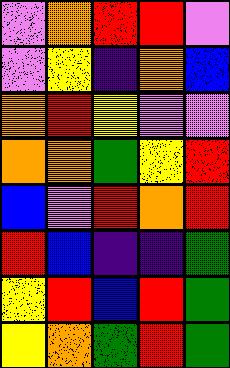[["violet", "orange", "red", "red", "violet"], ["violet", "yellow", "indigo", "orange", "blue"], ["orange", "red", "yellow", "violet", "violet"], ["orange", "orange", "green", "yellow", "red"], ["blue", "violet", "red", "orange", "red"], ["red", "blue", "indigo", "indigo", "green"], ["yellow", "red", "blue", "red", "green"], ["yellow", "orange", "green", "red", "green"]]